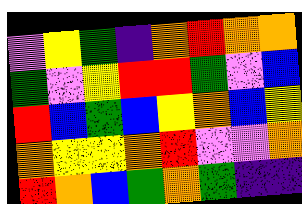[["violet", "yellow", "green", "indigo", "orange", "red", "orange", "orange"], ["green", "violet", "yellow", "red", "red", "green", "violet", "blue"], ["red", "blue", "green", "blue", "yellow", "orange", "blue", "yellow"], ["orange", "yellow", "yellow", "orange", "red", "violet", "violet", "orange"], ["red", "orange", "blue", "green", "orange", "green", "indigo", "indigo"]]